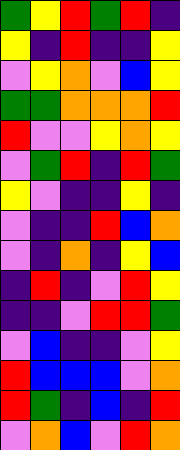[["green", "yellow", "red", "green", "red", "indigo"], ["yellow", "indigo", "red", "indigo", "indigo", "yellow"], ["violet", "yellow", "orange", "violet", "blue", "yellow"], ["green", "green", "orange", "orange", "orange", "red"], ["red", "violet", "violet", "yellow", "orange", "yellow"], ["violet", "green", "red", "indigo", "red", "green"], ["yellow", "violet", "indigo", "indigo", "yellow", "indigo"], ["violet", "indigo", "indigo", "red", "blue", "orange"], ["violet", "indigo", "orange", "indigo", "yellow", "blue"], ["indigo", "red", "indigo", "violet", "red", "yellow"], ["indigo", "indigo", "violet", "red", "red", "green"], ["violet", "blue", "indigo", "indigo", "violet", "yellow"], ["red", "blue", "blue", "blue", "violet", "orange"], ["red", "green", "indigo", "blue", "indigo", "red"], ["violet", "orange", "blue", "violet", "red", "orange"]]